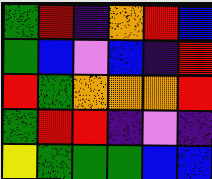[["green", "red", "indigo", "orange", "red", "blue"], ["green", "blue", "violet", "blue", "indigo", "red"], ["red", "green", "orange", "orange", "orange", "red"], ["green", "red", "red", "indigo", "violet", "indigo"], ["yellow", "green", "green", "green", "blue", "blue"]]